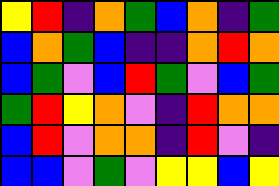[["yellow", "red", "indigo", "orange", "green", "blue", "orange", "indigo", "green"], ["blue", "orange", "green", "blue", "indigo", "indigo", "orange", "red", "orange"], ["blue", "green", "violet", "blue", "red", "green", "violet", "blue", "green"], ["green", "red", "yellow", "orange", "violet", "indigo", "red", "orange", "orange"], ["blue", "red", "violet", "orange", "orange", "indigo", "red", "violet", "indigo"], ["blue", "blue", "violet", "green", "violet", "yellow", "yellow", "blue", "yellow"]]